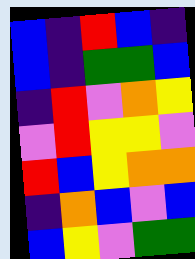[["blue", "indigo", "red", "blue", "indigo"], ["blue", "indigo", "green", "green", "blue"], ["indigo", "red", "violet", "orange", "yellow"], ["violet", "red", "yellow", "yellow", "violet"], ["red", "blue", "yellow", "orange", "orange"], ["indigo", "orange", "blue", "violet", "blue"], ["blue", "yellow", "violet", "green", "green"]]